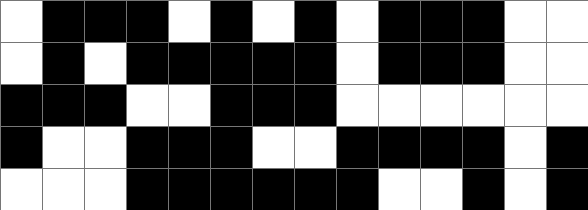[["white", "black", "black", "black", "white", "black", "white", "black", "white", "black", "black", "black", "white", "white"], ["white", "black", "white", "black", "black", "black", "black", "black", "white", "black", "black", "black", "white", "white"], ["black", "black", "black", "white", "white", "black", "black", "black", "white", "white", "white", "white", "white", "white"], ["black", "white", "white", "black", "black", "black", "white", "white", "black", "black", "black", "black", "white", "black"], ["white", "white", "white", "black", "black", "black", "black", "black", "black", "white", "white", "black", "white", "black"]]